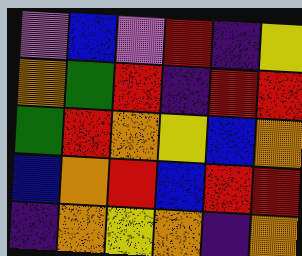[["violet", "blue", "violet", "red", "indigo", "yellow"], ["orange", "green", "red", "indigo", "red", "red"], ["green", "red", "orange", "yellow", "blue", "orange"], ["blue", "orange", "red", "blue", "red", "red"], ["indigo", "orange", "yellow", "orange", "indigo", "orange"]]